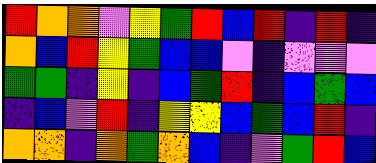[["red", "orange", "orange", "violet", "yellow", "green", "red", "blue", "red", "indigo", "red", "indigo"], ["orange", "blue", "red", "yellow", "green", "blue", "blue", "violet", "indigo", "violet", "violet", "violet"], ["green", "green", "indigo", "yellow", "indigo", "blue", "green", "red", "indigo", "blue", "green", "blue"], ["indigo", "blue", "violet", "red", "indigo", "yellow", "yellow", "blue", "green", "blue", "red", "indigo"], ["orange", "orange", "indigo", "orange", "green", "orange", "blue", "indigo", "violet", "green", "red", "blue"]]